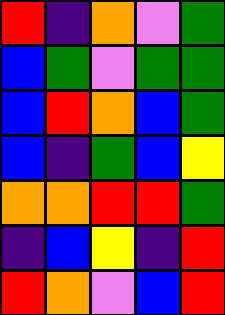[["red", "indigo", "orange", "violet", "green"], ["blue", "green", "violet", "green", "green"], ["blue", "red", "orange", "blue", "green"], ["blue", "indigo", "green", "blue", "yellow"], ["orange", "orange", "red", "red", "green"], ["indigo", "blue", "yellow", "indigo", "red"], ["red", "orange", "violet", "blue", "red"]]